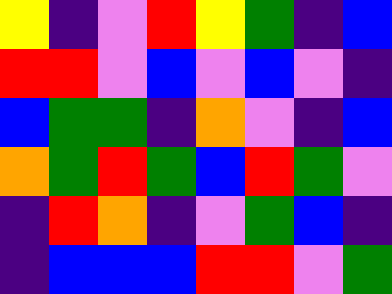[["yellow", "indigo", "violet", "red", "yellow", "green", "indigo", "blue"], ["red", "red", "violet", "blue", "violet", "blue", "violet", "indigo"], ["blue", "green", "green", "indigo", "orange", "violet", "indigo", "blue"], ["orange", "green", "red", "green", "blue", "red", "green", "violet"], ["indigo", "red", "orange", "indigo", "violet", "green", "blue", "indigo"], ["indigo", "blue", "blue", "blue", "red", "red", "violet", "green"]]